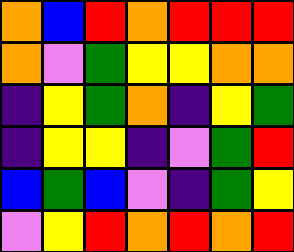[["orange", "blue", "red", "orange", "red", "red", "red"], ["orange", "violet", "green", "yellow", "yellow", "orange", "orange"], ["indigo", "yellow", "green", "orange", "indigo", "yellow", "green"], ["indigo", "yellow", "yellow", "indigo", "violet", "green", "red"], ["blue", "green", "blue", "violet", "indigo", "green", "yellow"], ["violet", "yellow", "red", "orange", "red", "orange", "red"]]